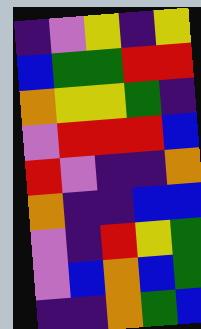[["indigo", "violet", "yellow", "indigo", "yellow"], ["blue", "green", "green", "red", "red"], ["orange", "yellow", "yellow", "green", "indigo"], ["violet", "red", "red", "red", "blue"], ["red", "violet", "indigo", "indigo", "orange"], ["orange", "indigo", "indigo", "blue", "blue"], ["violet", "indigo", "red", "yellow", "green"], ["violet", "blue", "orange", "blue", "green"], ["indigo", "indigo", "orange", "green", "blue"]]